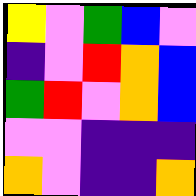[["yellow", "violet", "green", "blue", "violet"], ["indigo", "violet", "red", "orange", "blue"], ["green", "red", "violet", "orange", "blue"], ["violet", "violet", "indigo", "indigo", "indigo"], ["orange", "violet", "indigo", "indigo", "orange"]]